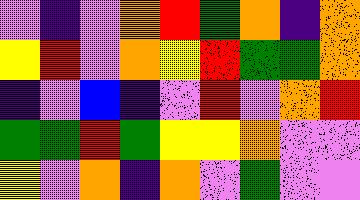[["violet", "indigo", "violet", "orange", "red", "green", "orange", "indigo", "orange"], ["yellow", "red", "violet", "orange", "yellow", "red", "green", "green", "orange"], ["indigo", "violet", "blue", "indigo", "violet", "red", "violet", "orange", "red"], ["green", "green", "red", "green", "yellow", "yellow", "orange", "violet", "violet"], ["yellow", "violet", "orange", "indigo", "orange", "violet", "green", "violet", "violet"]]